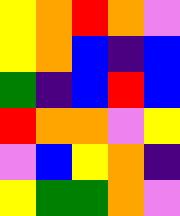[["yellow", "orange", "red", "orange", "violet"], ["yellow", "orange", "blue", "indigo", "blue"], ["green", "indigo", "blue", "red", "blue"], ["red", "orange", "orange", "violet", "yellow"], ["violet", "blue", "yellow", "orange", "indigo"], ["yellow", "green", "green", "orange", "violet"]]